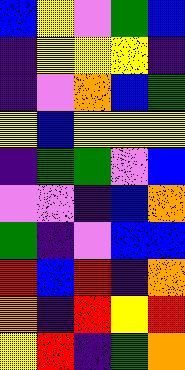[["blue", "yellow", "violet", "green", "blue"], ["indigo", "yellow", "yellow", "yellow", "indigo"], ["indigo", "violet", "orange", "blue", "green"], ["yellow", "blue", "yellow", "yellow", "yellow"], ["indigo", "green", "green", "violet", "blue"], ["violet", "violet", "indigo", "blue", "orange"], ["green", "indigo", "violet", "blue", "blue"], ["red", "blue", "red", "indigo", "orange"], ["orange", "indigo", "red", "yellow", "red"], ["yellow", "red", "indigo", "green", "orange"]]